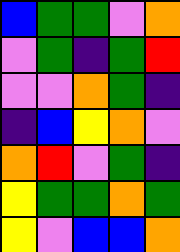[["blue", "green", "green", "violet", "orange"], ["violet", "green", "indigo", "green", "red"], ["violet", "violet", "orange", "green", "indigo"], ["indigo", "blue", "yellow", "orange", "violet"], ["orange", "red", "violet", "green", "indigo"], ["yellow", "green", "green", "orange", "green"], ["yellow", "violet", "blue", "blue", "orange"]]